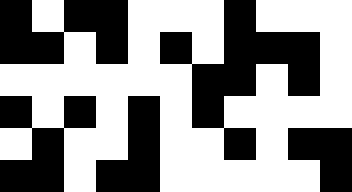[["black", "white", "black", "black", "white", "white", "white", "black", "white", "white", "white"], ["black", "black", "white", "black", "white", "black", "white", "black", "black", "black", "white"], ["white", "white", "white", "white", "white", "white", "black", "black", "white", "black", "white"], ["black", "white", "black", "white", "black", "white", "black", "white", "white", "white", "white"], ["white", "black", "white", "white", "black", "white", "white", "black", "white", "black", "black"], ["black", "black", "white", "black", "black", "white", "white", "white", "white", "white", "black"]]